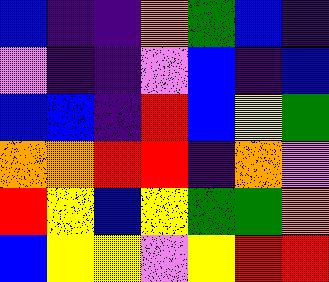[["blue", "indigo", "indigo", "orange", "green", "blue", "indigo"], ["violet", "indigo", "indigo", "violet", "blue", "indigo", "blue"], ["blue", "blue", "indigo", "red", "blue", "yellow", "green"], ["orange", "orange", "red", "red", "indigo", "orange", "violet"], ["red", "yellow", "blue", "yellow", "green", "green", "orange"], ["blue", "yellow", "yellow", "violet", "yellow", "red", "red"]]